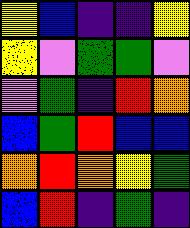[["yellow", "blue", "indigo", "indigo", "yellow"], ["yellow", "violet", "green", "green", "violet"], ["violet", "green", "indigo", "red", "orange"], ["blue", "green", "red", "blue", "blue"], ["orange", "red", "orange", "yellow", "green"], ["blue", "red", "indigo", "green", "indigo"]]